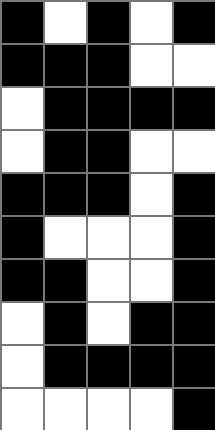[["black", "white", "black", "white", "black"], ["black", "black", "black", "white", "white"], ["white", "black", "black", "black", "black"], ["white", "black", "black", "white", "white"], ["black", "black", "black", "white", "black"], ["black", "white", "white", "white", "black"], ["black", "black", "white", "white", "black"], ["white", "black", "white", "black", "black"], ["white", "black", "black", "black", "black"], ["white", "white", "white", "white", "black"]]